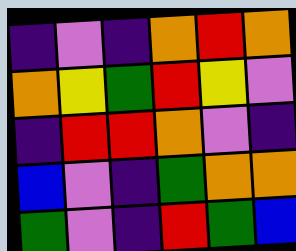[["indigo", "violet", "indigo", "orange", "red", "orange"], ["orange", "yellow", "green", "red", "yellow", "violet"], ["indigo", "red", "red", "orange", "violet", "indigo"], ["blue", "violet", "indigo", "green", "orange", "orange"], ["green", "violet", "indigo", "red", "green", "blue"]]